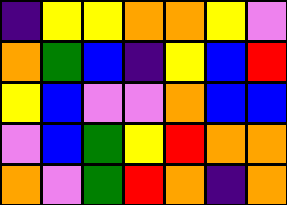[["indigo", "yellow", "yellow", "orange", "orange", "yellow", "violet"], ["orange", "green", "blue", "indigo", "yellow", "blue", "red"], ["yellow", "blue", "violet", "violet", "orange", "blue", "blue"], ["violet", "blue", "green", "yellow", "red", "orange", "orange"], ["orange", "violet", "green", "red", "orange", "indigo", "orange"]]